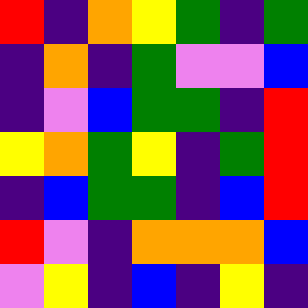[["red", "indigo", "orange", "yellow", "green", "indigo", "green"], ["indigo", "orange", "indigo", "green", "violet", "violet", "blue"], ["indigo", "violet", "blue", "green", "green", "indigo", "red"], ["yellow", "orange", "green", "yellow", "indigo", "green", "red"], ["indigo", "blue", "green", "green", "indigo", "blue", "red"], ["red", "violet", "indigo", "orange", "orange", "orange", "blue"], ["violet", "yellow", "indigo", "blue", "indigo", "yellow", "indigo"]]